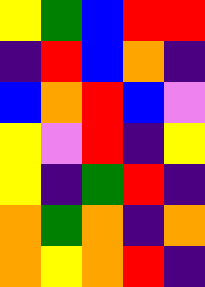[["yellow", "green", "blue", "red", "red"], ["indigo", "red", "blue", "orange", "indigo"], ["blue", "orange", "red", "blue", "violet"], ["yellow", "violet", "red", "indigo", "yellow"], ["yellow", "indigo", "green", "red", "indigo"], ["orange", "green", "orange", "indigo", "orange"], ["orange", "yellow", "orange", "red", "indigo"]]